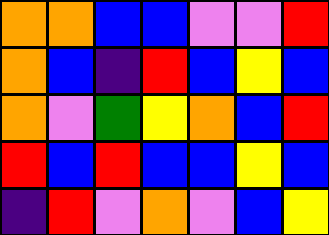[["orange", "orange", "blue", "blue", "violet", "violet", "red"], ["orange", "blue", "indigo", "red", "blue", "yellow", "blue"], ["orange", "violet", "green", "yellow", "orange", "blue", "red"], ["red", "blue", "red", "blue", "blue", "yellow", "blue"], ["indigo", "red", "violet", "orange", "violet", "blue", "yellow"]]